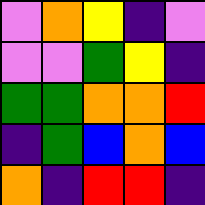[["violet", "orange", "yellow", "indigo", "violet"], ["violet", "violet", "green", "yellow", "indigo"], ["green", "green", "orange", "orange", "red"], ["indigo", "green", "blue", "orange", "blue"], ["orange", "indigo", "red", "red", "indigo"]]